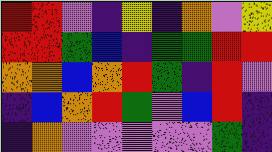[["red", "red", "violet", "indigo", "yellow", "indigo", "orange", "violet", "yellow"], ["red", "red", "green", "blue", "indigo", "green", "green", "red", "red"], ["orange", "orange", "blue", "orange", "red", "green", "indigo", "red", "violet"], ["indigo", "blue", "orange", "red", "green", "violet", "blue", "red", "indigo"], ["indigo", "orange", "violet", "violet", "violet", "violet", "violet", "green", "indigo"]]